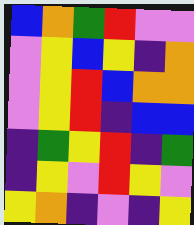[["blue", "orange", "green", "red", "violet", "violet"], ["violet", "yellow", "blue", "yellow", "indigo", "orange"], ["violet", "yellow", "red", "blue", "orange", "orange"], ["violet", "yellow", "red", "indigo", "blue", "blue"], ["indigo", "green", "yellow", "red", "indigo", "green"], ["indigo", "yellow", "violet", "red", "yellow", "violet"], ["yellow", "orange", "indigo", "violet", "indigo", "yellow"]]